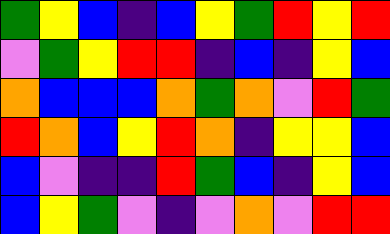[["green", "yellow", "blue", "indigo", "blue", "yellow", "green", "red", "yellow", "red"], ["violet", "green", "yellow", "red", "red", "indigo", "blue", "indigo", "yellow", "blue"], ["orange", "blue", "blue", "blue", "orange", "green", "orange", "violet", "red", "green"], ["red", "orange", "blue", "yellow", "red", "orange", "indigo", "yellow", "yellow", "blue"], ["blue", "violet", "indigo", "indigo", "red", "green", "blue", "indigo", "yellow", "blue"], ["blue", "yellow", "green", "violet", "indigo", "violet", "orange", "violet", "red", "red"]]